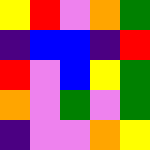[["yellow", "red", "violet", "orange", "green"], ["indigo", "blue", "blue", "indigo", "red"], ["red", "violet", "blue", "yellow", "green"], ["orange", "violet", "green", "violet", "green"], ["indigo", "violet", "violet", "orange", "yellow"]]